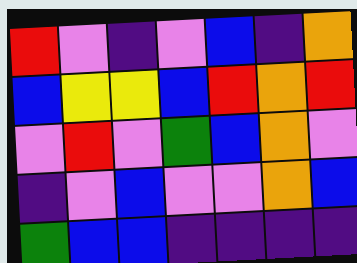[["red", "violet", "indigo", "violet", "blue", "indigo", "orange"], ["blue", "yellow", "yellow", "blue", "red", "orange", "red"], ["violet", "red", "violet", "green", "blue", "orange", "violet"], ["indigo", "violet", "blue", "violet", "violet", "orange", "blue"], ["green", "blue", "blue", "indigo", "indigo", "indigo", "indigo"]]